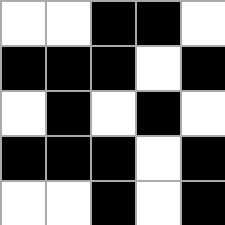[["white", "white", "black", "black", "white"], ["black", "black", "black", "white", "black"], ["white", "black", "white", "black", "white"], ["black", "black", "black", "white", "black"], ["white", "white", "black", "white", "black"]]